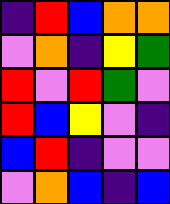[["indigo", "red", "blue", "orange", "orange"], ["violet", "orange", "indigo", "yellow", "green"], ["red", "violet", "red", "green", "violet"], ["red", "blue", "yellow", "violet", "indigo"], ["blue", "red", "indigo", "violet", "violet"], ["violet", "orange", "blue", "indigo", "blue"]]